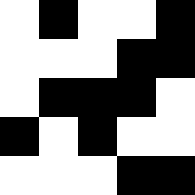[["white", "black", "white", "white", "black"], ["white", "white", "white", "black", "black"], ["white", "black", "black", "black", "white"], ["black", "white", "black", "white", "white"], ["white", "white", "white", "black", "black"]]